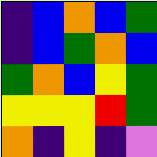[["indigo", "blue", "orange", "blue", "green"], ["indigo", "blue", "green", "orange", "blue"], ["green", "orange", "blue", "yellow", "green"], ["yellow", "yellow", "yellow", "red", "green"], ["orange", "indigo", "yellow", "indigo", "violet"]]